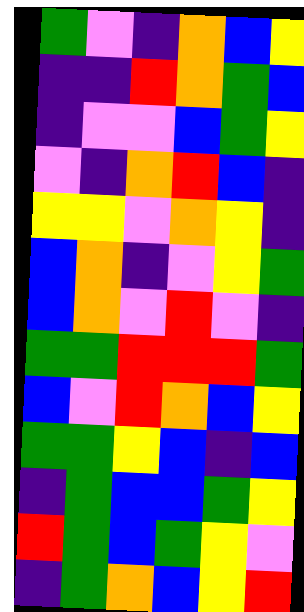[["green", "violet", "indigo", "orange", "blue", "yellow"], ["indigo", "indigo", "red", "orange", "green", "blue"], ["indigo", "violet", "violet", "blue", "green", "yellow"], ["violet", "indigo", "orange", "red", "blue", "indigo"], ["yellow", "yellow", "violet", "orange", "yellow", "indigo"], ["blue", "orange", "indigo", "violet", "yellow", "green"], ["blue", "orange", "violet", "red", "violet", "indigo"], ["green", "green", "red", "red", "red", "green"], ["blue", "violet", "red", "orange", "blue", "yellow"], ["green", "green", "yellow", "blue", "indigo", "blue"], ["indigo", "green", "blue", "blue", "green", "yellow"], ["red", "green", "blue", "green", "yellow", "violet"], ["indigo", "green", "orange", "blue", "yellow", "red"]]